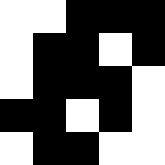[["white", "white", "black", "black", "black"], ["white", "black", "black", "white", "black"], ["white", "black", "black", "black", "white"], ["black", "black", "white", "black", "white"], ["white", "black", "black", "white", "white"]]